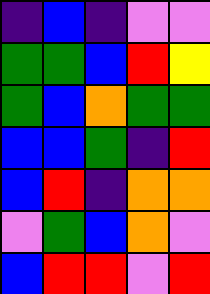[["indigo", "blue", "indigo", "violet", "violet"], ["green", "green", "blue", "red", "yellow"], ["green", "blue", "orange", "green", "green"], ["blue", "blue", "green", "indigo", "red"], ["blue", "red", "indigo", "orange", "orange"], ["violet", "green", "blue", "orange", "violet"], ["blue", "red", "red", "violet", "red"]]